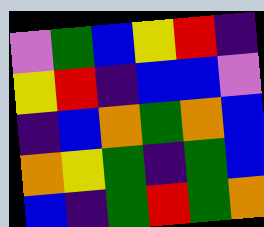[["violet", "green", "blue", "yellow", "red", "indigo"], ["yellow", "red", "indigo", "blue", "blue", "violet"], ["indigo", "blue", "orange", "green", "orange", "blue"], ["orange", "yellow", "green", "indigo", "green", "blue"], ["blue", "indigo", "green", "red", "green", "orange"]]